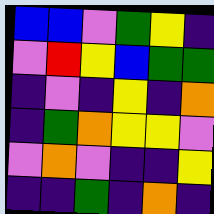[["blue", "blue", "violet", "green", "yellow", "indigo"], ["violet", "red", "yellow", "blue", "green", "green"], ["indigo", "violet", "indigo", "yellow", "indigo", "orange"], ["indigo", "green", "orange", "yellow", "yellow", "violet"], ["violet", "orange", "violet", "indigo", "indigo", "yellow"], ["indigo", "indigo", "green", "indigo", "orange", "indigo"]]